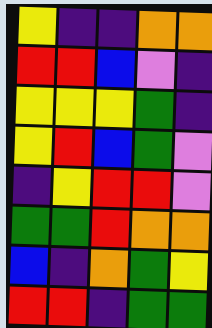[["yellow", "indigo", "indigo", "orange", "orange"], ["red", "red", "blue", "violet", "indigo"], ["yellow", "yellow", "yellow", "green", "indigo"], ["yellow", "red", "blue", "green", "violet"], ["indigo", "yellow", "red", "red", "violet"], ["green", "green", "red", "orange", "orange"], ["blue", "indigo", "orange", "green", "yellow"], ["red", "red", "indigo", "green", "green"]]